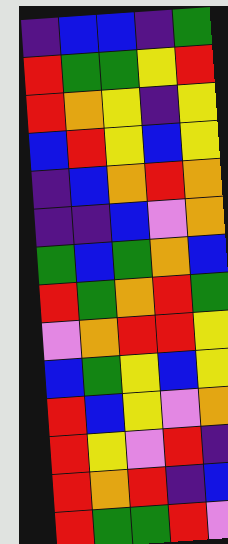[["indigo", "blue", "blue", "indigo", "green"], ["red", "green", "green", "yellow", "red"], ["red", "orange", "yellow", "indigo", "yellow"], ["blue", "red", "yellow", "blue", "yellow"], ["indigo", "blue", "orange", "red", "orange"], ["indigo", "indigo", "blue", "violet", "orange"], ["green", "blue", "green", "orange", "blue"], ["red", "green", "orange", "red", "green"], ["violet", "orange", "red", "red", "yellow"], ["blue", "green", "yellow", "blue", "yellow"], ["red", "blue", "yellow", "violet", "orange"], ["red", "yellow", "violet", "red", "indigo"], ["red", "orange", "red", "indigo", "blue"], ["red", "green", "green", "red", "violet"]]